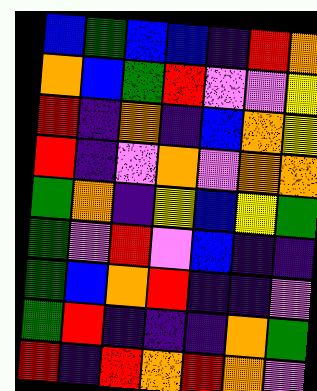[["blue", "green", "blue", "blue", "indigo", "red", "orange"], ["orange", "blue", "green", "red", "violet", "violet", "yellow"], ["red", "indigo", "orange", "indigo", "blue", "orange", "yellow"], ["red", "indigo", "violet", "orange", "violet", "orange", "orange"], ["green", "orange", "indigo", "yellow", "blue", "yellow", "green"], ["green", "violet", "red", "violet", "blue", "indigo", "indigo"], ["green", "blue", "orange", "red", "indigo", "indigo", "violet"], ["green", "red", "indigo", "indigo", "indigo", "orange", "green"], ["red", "indigo", "red", "orange", "red", "orange", "violet"]]